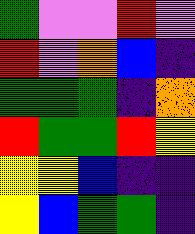[["green", "violet", "violet", "red", "violet"], ["red", "violet", "orange", "blue", "indigo"], ["green", "green", "green", "indigo", "orange"], ["red", "green", "green", "red", "yellow"], ["yellow", "yellow", "blue", "indigo", "indigo"], ["yellow", "blue", "green", "green", "indigo"]]